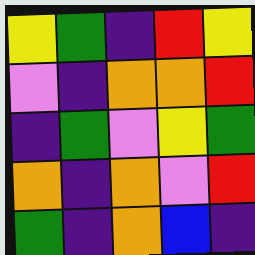[["yellow", "green", "indigo", "red", "yellow"], ["violet", "indigo", "orange", "orange", "red"], ["indigo", "green", "violet", "yellow", "green"], ["orange", "indigo", "orange", "violet", "red"], ["green", "indigo", "orange", "blue", "indigo"]]